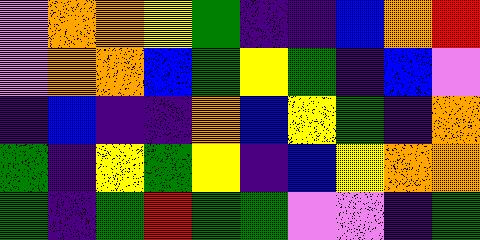[["violet", "orange", "orange", "yellow", "green", "indigo", "indigo", "blue", "orange", "red"], ["violet", "orange", "orange", "blue", "green", "yellow", "green", "indigo", "blue", "violet"], ["indigo", "blue", "indigo", "indigo", "orange", "blue", "yellow", "green", "indigo", "orange"], ["green", "indigo", "yellow", "green", "yellow", "indigo", "blue", "yellow", "orange", "orange"], ["green", "indigo", "green", "red", "green", "green", "violet", "violet", "indigo", "green"]]